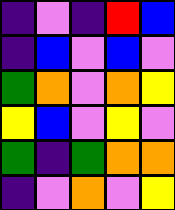[["indigo", "violet", "indigo", "red", "blue"], ["indigo", "blue", "violet", "blue", "violet"], ["green", "orange", "violet", "orange", "yellow"], ["yellow", "blue", "violet", "yellow", "violet"], ["green", "indigo", "green", "orange", "orange"], ["indigo", "violet", "orange", "violet", "yellow"]]